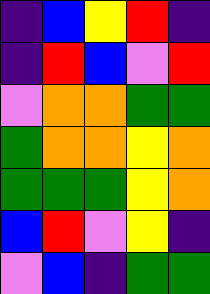[["indigo", "blue", "yellow", "red", "indigo"], ["indigo", "red", "blue", "violet", "red"], ["violet", "orange", "orange", "green", "green"], ["green", "orange", "orange", "yellow", "orange"], ["green", "green", "green", "yellow", "orange"], ["blue", "red", "violet", "yellow", "indigo"], ["violet", "blue", "indigo", "green", "green"]]